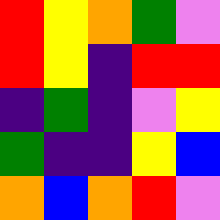[["red", "yellow", "orange", "green", "violet"], ["red", "yellow", "indigo", "red", "red"], ["indigo", "green", "indigo", "violet", "yellow"], ["green", "indigo", "indigo", "yellow", "blue"], ["orange", "blue", "orange", "red", "violet"]]